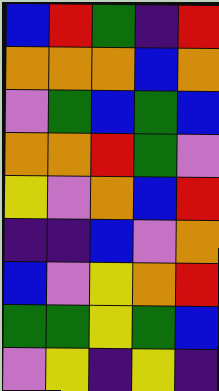[["blue", "red", "green", "indigo", "red"], ["orange", "orange", "orange", "blue", "orange"], ["violet", "green", "blue", "green", "blue"], ["orange", "orange", "red", "green", "violet"], ["yellow", "violet", "orange", "blue", "red"], ["indigo", "indigo", "blue", "violet", "orange"], ["blue", "violet", "yellow", "orange", "red"], ["green", "green", "yellow", "green", "blue"], ["violet", "yellow", "indigo", "yellow", "indigo"]]